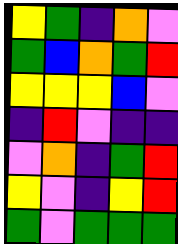[["yellow", "green", "indigo", "orange", "violet"], ["green", "blue", "orange", "green", "red"], ["yellow", "yellow", "yellow", "blue", "violet"], ["indigo", "red", "violet", "indigo", "indigo"], ["violet", "orange", "indigo", "green", "red"], ["yellow", "violet", "indigo", "yellow", "red"], ["green", "violet", "green", "green", "green"]]